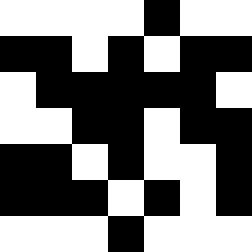[["white", "white", "white", "white", "black", "white", "white"], ["black", "black", "white", "black", "white", "black", "black"], ["white", "black", "black", "black", "black", "black", "white"], ["white", "white", "black", "black", "white", "black", "black"], ["black", "black", "white", "black", "white", "white", "black"], ["black", "black", "black", "white", "black", "white", "black"], ["white", "white", "white", "black", "white", "white", "white"]]